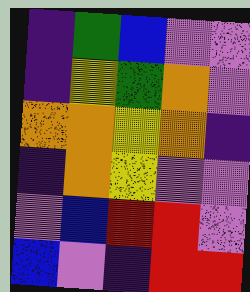[["indigo", "green", "blue", "violet", "violet"], ["indigo", "yellow", "green", "orange", "violet"], ["orange", "orange", "yellow", "orange", "indigo"], ["indigo", "orange", "yellow", "violet", "violet"], ["violet", "blue", "red", "red", "violet"], ["blue", "violet", "indigo", "red", "red"]]